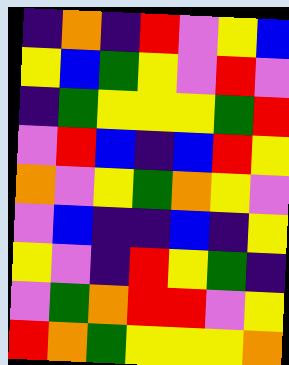[["indigo", "orange", "indigo", "red", "violet", "yellow", "blue"], ["yellow", "blue", "green", "yellow", "violet", "red", "violet"], ["indigo", "green", "yellow", "yellow", "yellow", "green", "red"], ["violet", "red", "blue", "indigo", "blue", "red", "yellow"], ["orange", "violet", "yellow", "green", "orange", "yellow", "violet"], ["violet", "blue", "indigo", "indigo", "blue", "indigo", "yellow"], ["yellow", "violet", "indigo", "red", "yellow", "green", "indigo"], ["violet", "green", "orange", "red", "red", "violet", "yellow"], ["red", "orange", "green", "yellow", "yellow", "yellow", "orange"]]